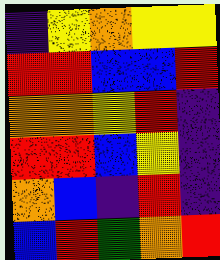[["indigo", "yellow", "orange", "yellow", "yellow"], ["red", "red", "blue", "blue", "red"], ["orange", "orange", "yellow", "red", "indigo"], ["red", "red", "blue", "yellow", "indigo"], ["orange", "blue", "indigo", "red", "indigo"], ["blue", "red", "green", "orange", "red"]]